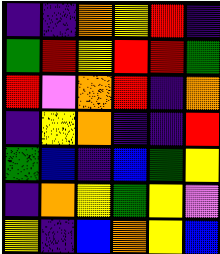[["indigo", "indigo", "orange", "yellow", "red", "indigo"], ["green", "red", "yellow", "red", "red", "green"], ["red", "violet", "orange", "red", "indigo", "orange"], ["indigo", "yellow", "orange", "indigo", "indigo", "red"], ["green", "blue", "indigo", "blue", "green", "yellow"], ["indigo", "orange", "yellow", "green", "yellow", "violet"], ["yellow", "indigo", "blue", "orange", "yellow", "blue"]]